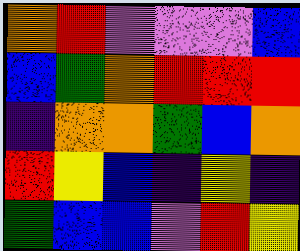[["orange", "red", "violet", "violet", "violet", "blue"], ["blue", "green", "orange", "red", "red", "red"], ["indigo", "orange", "orange", "green", "blue", "orange"], ["red", "yellow", "blue", "indigo", "yellow", "indigo"], ["green", "blue", "blue", "violet", "red", "yellow"]]